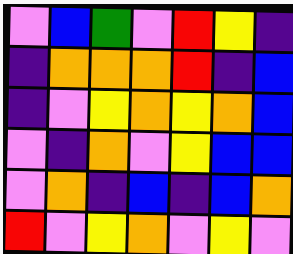[["violet", "blue", "green", "violet", "red", "yellow", "indigo"], ["indigo", "orange", "orange", "orange", "red", "indigo", "blue"], ["indigo", "violet", "yellow", "orange", "yellow", "orange", "blue"], ["violet", "indigo", "orange", "violet", "yellow", "blue", "blue"], ["violet", "orange", "indigo", "blue", "indigo", "blue", "orange"], ["red", "violet", "yellow", "orange", "violet", "yellow", "violet"]]